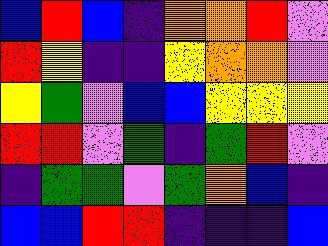[["blue", "red", "blue", "indigo", "orange", "orange", "red", "violet"], ["red", "yellow", "indigo", "indigo", "yellow", "orange", "orange", "violet"], ["yellow", "green", "violet", "blue", "blue", "yellow", "yellow", "yellow"], ["red", "red", "violet", "green", "indigo", "green", "red", "violet"], ["indigo", "green", "green", "violet", "green", "orange", "blue", "indigo"], ["blue", "blue", "red", "red", "indigo", "indigo", "indigo", "blue"]]